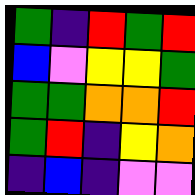[["green", "indigo", "red", "green", "red"], ["blue", "violet", "yellow", "yellow", "green"], ["green", "green", "orange", "orange", "red"], ["green", "red", "indigo", "yellow", "orange"], ["indigo", "blue", "indigo", "violet", "violet"]]